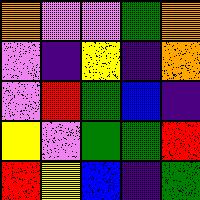[["orange", "violet", "violet", "green", "orange"], ["violet", "indigo", "yellow", "indigo", "orange"], ["violet", "red", "green", "blue", "indigo"], ["yellow", "violet", "green", "green", "red"], ["red", "yellow", "blue", "indigo", "green"]]